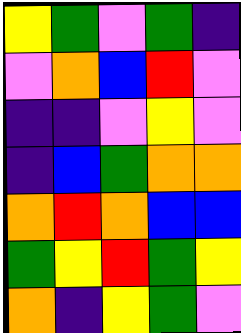[["yellow", "green", "violet", "green", "indigo"], ["violet", "orange", "blue", "red", "violet"], ["indigo", "indigo", "violet", "yellow", "violet"], ["indigo", "blue", "green", "orange", "orange"], ["orange", "red", "orange", "blue", "blue"], ["green", "yellow", "red", "green", "yellow"], ["orange", "indigo", "yellow", "green", "violet"]]